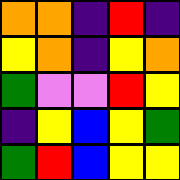[["orange", "orange", "indigo", "red", "indigo"], ["yellow", "orange", "indigo", "yellow", "orange"], ["green", "violet", "violet", "red", "yellow"], ["indigo", "yellow", "blue", "yellow", "green"], ["green", "red", "blue", "yellow", "yellow"]]